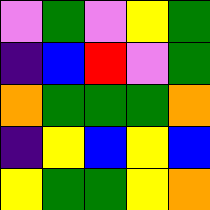[["violet", "green", "violet", "yellow", "green"], ["indigo", "blue", "red", "violet", "green"], ["orange", "green", "green", "green", "orange"], ["indigo", "yellow", "blue", "yellow", "blue"], ["yellow", "green", "green", "yellow", "orange"]]